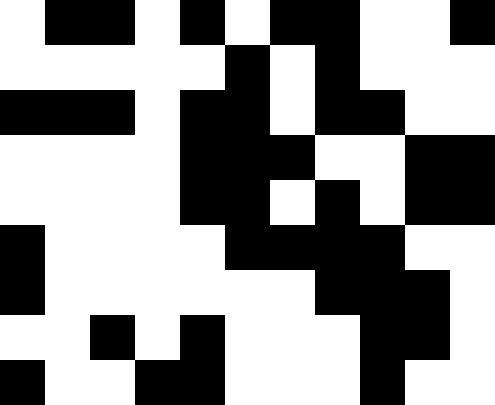[["white", "black", "black", "white", "black", "white", "black", "black", "white", "white", "black"], ["white", "white", "white", "white", "white", "black", "white", "black", "white", "white", "white"], ["black", "black", "black", "white", "black", "black", "white", "black", "black", "white", "white"], ["white", "white", "white", "white", "black", "black", "black", "white", "white", "black", "black"], ["white", "white", "white", "white", "black", "black", "white", "black", "white", "black", "black"], ["black", "white", "white", "white", "white", "black", "black", "black", "black", "white", "white"], ["black", "white", "white", "white", "white", "white", "white", "black", "black", "black", "white"], ["white", "white", "black", "white", "black", "white", "white", "white", "black", "black", "white"], ["black", "white", "white", "black", "black", "white", "white", "white", "black", "white", "white"]]